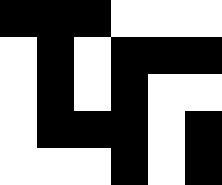[["black", "black", "black", "white", "white", "white"], ["white", "black", "white", "black", "black", "black"], ["white", "black", "white", "black", "white", "white"], ["white", "black", "black", "black", "white", "black"], ["white", "white", "white", "black", "white", "black"]]